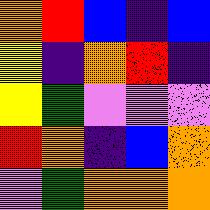[["orange", "red", "blue", "indigo", "blue"], ["yellow", "indigo", "orange", "red", "indigo"], ["yellow", "green", "violet", "violet", "violet"], ["red", "orange", "indigo", "blue", "orange"], ["violet", "green", "orange", "orange", "orange"]]